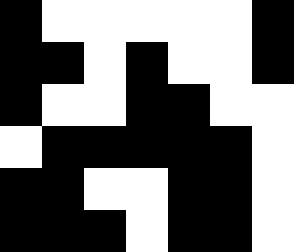[["black", "white", "white", "white", "white", "white", "black"], ["black", "black", "white", "black", "white", "white", "black"], ["black", "white", "white", "black", "black", "white", "white"], ["white", "black", "black", "black", "black", "black", "white"], ["black", "black", "white", "white", "black", "black", "white"], ["black", "black", "black", "white", "black", "black", "white"]]